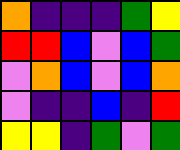[["orange", "indigo", "indigo", "indigo", "green", "yellow"], ["red", "red", "blue", "violet", "blue", "green"], ["violet", "orange", "blue", "violet", "blue", "orange"], ["violet", "indigo", "indigo", "blue", "indigo", "red"], ["yellow", "yellow", "indigo", "green", "violet", "green"]]